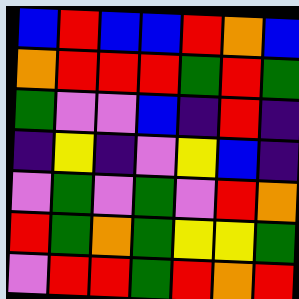[["blue", "red", "blue", "blue", "red", "orange", "blue"], ["orange", "red", "red", "red", "green", "red", "green"], ["green", "violet", "violet", "blue", "indigo", "red", "indigo"], ["indigo", "yellow", "indigo", "violet", "yellow", "blue", "indigo"], ["violet", "green", "violet", "green", "violet", "red", "orange"], ["red", "green", "orange", "green", "yellow", "yellow", "green"], ["violet", "red", "red", "green", "red", "orange", "red"]]